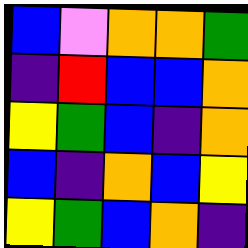[["blue", "violet", "orange", "orange", "green"], ["indigo", "red", "blue", "blue", "orange"], ["yellow", "green", "blue", "indigo", "orange"], ["blue", "indigo", "orange", "blue", "yellow"], ["yellow", "green", "blue", "orange", "indigo"]]